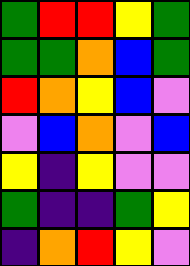[["green", "red", "red", "yellow", "green"], ["green", "green", "orange", "blue", "green"], ["red", "orange", "yellow", "blue", "violet"], ["violet", "blue", "orange", "violet", "blue"], ["yellow", "indigo", "yellow", "violet", "violet"], ["green", "indigo", "indigo", "green", "yellow"], ["indigo", "orange", "red", "yellow", "violet"]]